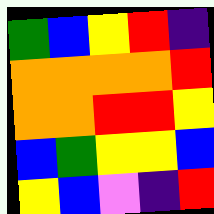[["green", "blue", "yellow", "red", "indigo"], ["orange", "orange", "orange", "orange", "red"], ["orange", "orange", "red", "red", "yellow"], ["blue", "green", "yellow", "yellow", "blue"], ["yellow", "blue", "violet", "indigo", "red"]]